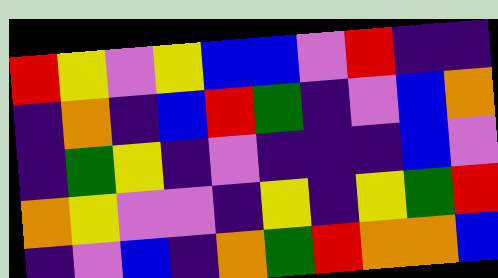[["red", "yellow", "violet", "yellow", "blue", "blue", "violet", "red", "indigo", "indigo"], ["indigo", "orange", "indigo", "blue", "red", "green", "indigo", "violet", "blue", "orange"], ["indigo", "green", "yellow", "indigo", "violet", "indigo", "indigo", "indigo", "blue", "violet"], ["orange", "yellow", "violet", "violet", "indigo", "yellow", "indigo", "yellow", "green", "red"], ["indigo", "violet", "blue", "indigo", "orange", "green", "red", "orange", "orange", "blue"]]